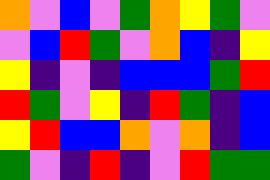[["orange", "violet", "blue", "violet", "green", "orange", "yellow", "green", "violet"], ["violet", "blue", "red", "green", "violet", "orange", "blue", "indigo", "yellow"], ["yellow", "indigo", "violet", "indigo", "blue", "blue", "blue", "green", "red"], ["red", "green", "violet", "yellow", "indigo", "red", "green", "indigo", "blue"], ["yellow", "red", "blue", "blue", "orange", "violet", "orange", "indigo", "blue"], ["green", "violet", "indigo", "red", "indigo", "violet", "red", "green", "green"]]